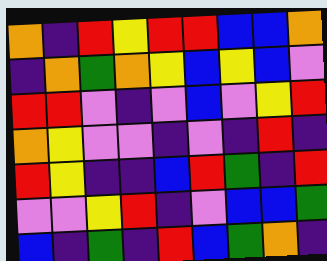[["orange", "indigo", "red", "yellow", "red", "red", "blue", "blue", "orange"], ["indigo", "orange", "green", "orange", "yellow", "blue", "yellow", "blue", "violet"], ["red", "red", "violet", "indigo", "violet", "blue", "violet", "yellow", "red"], ["orange", "yellow", "violet", "violet", "indigo", "violet", "indigo", "red", "indigo"], ["red", "yellow", "indigo", "indigo", "blue", "red", "green", "indigo", "red"], ["violet", "violet", "yellow", "red", "indigo", "violet", "blue", "blue", "green"], ["blue", "indigo", "green", "indigo", "red", "blue", "green", "orange", "indigo"]]